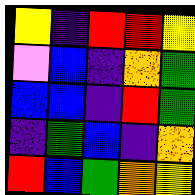[["yellow", "indigo", "red", "red", "yellow"], ["violet", "blue", "indigo", "orange", "green"], ["blue", "blue", "indigo", "red", "green"], ["indigo", "green", "blue", "indigo", "orange"], ["red", "blue", "green", "orange", "yellow"]]